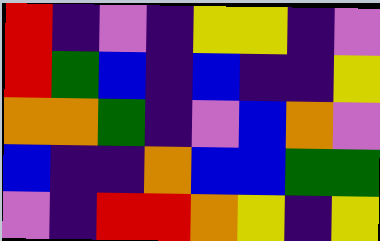[["red", "indigo", "violet", "indigo", "yellow", "yellow", "indigo", "violet"], ["red", "green", "blue", "indigo", "blue", "indigo", "indigo", "yellow"], ["orange", "orange", "green", "indigo", "violet", "blue", "orange", "violet"], ["blue", "indigo", "indigo", "orange", "blue", "blue", "green", "green"], ["violet", "indigo", "red", "red", "orange", "yellow", "indigo", "yellow"]]